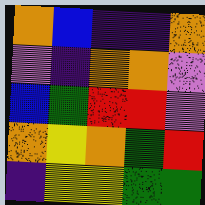[["orange", "blue", "indigo", "indigo", "orange"], ["violet", "indigo", "orange", "orange", "violet"], ["blue", "green", "red", "red", "violet"], ["orange", "yellow", "orange", "green", "red"], ["indigo", "yellow", "yellow", "green", "green"]]